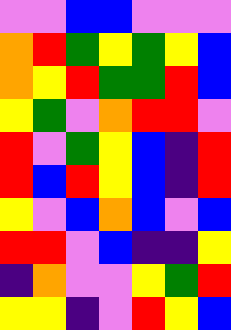[["violet", "violet", "blue", "blue", "violet", "violet", "violet"], ["orange", "red", "green", "yellow", "green", "yellow", "blue"], ["orange", "yellow", "red", "green", "green", "red", "blue"], ["yellow", "green", "violet", "orange", "red", "red", "violet"], ["red", "violet", "green", "yellow", "blue", "indigo", "red"], ["red", "blue", "red", "yellow", "blue", "indigo", "red"], ["yellow", "violet", "blue", "orange", "blue", "violet", "blue"], ["red", "red", "violet", "blue", "indigo", "indigo", "yellow"], ["indigo", "orange", "violet", "violet", "yellow", "green", "red"], ["yellow", "yellow", "indigo", "violet", "red", "yellow", "blue"]]